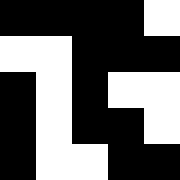[["black", "black", "black", "black", "white"], ["white", "white", "black", "black", "black"], ["black", "white", "black", "white", "white"], ["black", "white", "black", "black", "white"], ["black", "white", "white", "black", "black"]]